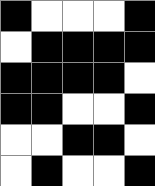[["black", "white", "white", "white", "black"], ["white", "black", "black", "black", "black"], ["black", "black", "black", "black", "white"], ["black", "black", "white", "white", "black"], ["white", "white", "black", "black", "white"], ["white", "black", "white", "white", "black"]]